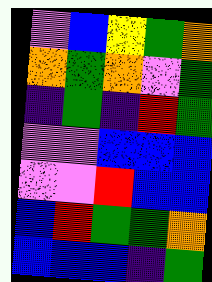[["violet", "blue", "yellow", "green", "orange"], ["orange", "green", "orange", "violet", "green"], ["indigo", "green", "indigo", "red", "green"], ["violet", "violet", "blue", "blue", "blue"], ["violet", "violet", "red", "blue", "blue"], ["blue", "red", "green", "green", "orange"], ["blue", "blue", "blue", "indigo", "green"]]